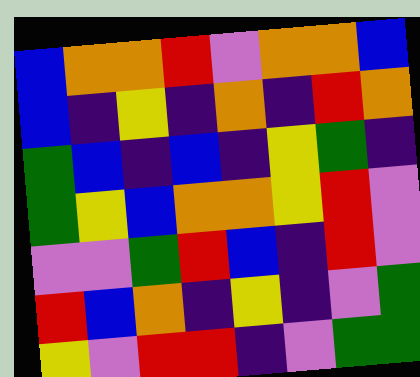[["blue", "orange", "orange", "red", "violet", "orange", "orange", "blue"], ["blue", "indigo", "yellow", "indigo", "orange", "indigo", "red", "orange"], ["green", "blue", "indigo", "blue", "indigo", "yellow", "green", "indigo"], ["green", "yellow", "blue", "orange", "orange", "yellow", "red", "violet"], ["violet", "violet", "green", "red", "blue", "indigo", "red", "violet"], ["red", "blue", "orange", "indigo", "yellow", "indigo", "violet", "green"], ["yellow", "violet", "red", "red", "indigo", "violet", "green", "green"]]